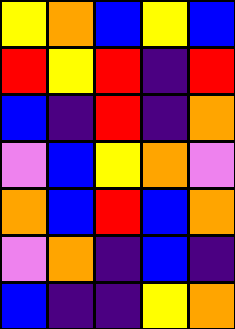[["yellow", "orange", "blue", "yellow", "blue"], ["red", "yellow", "red", "indigo", "red"], ["blue", "indigo", "red", "indigo", "orange"], ["violet", "blue", "yellow", "orange", "violet"], ["orange", "blue", "red", "blue", "orange"], ["violet", "orange", "indigo", "blue", "indigo"], ["blue", "indigo", "indigo", "yellow", "orange"]]